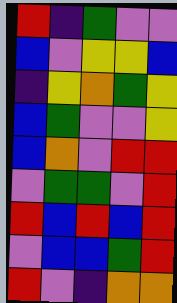[["red", "indigo", "green", "violet", "violet"], ["blue", "violet", "yellow", "yellow", "blue"], ["indigo", "yellow", "orange", "green", "yellow"], ["blue", "green", "violet", "violet", "yellow"], ["blue", "orange", "violet", "red", "red"], ["violet", "green", "green", "violet", "red"], ["red", "blue", "red", "blue", "red"], ["violet", "blue", "blue", "green", "red"], ["red", "violet", "indigo", "orange", "orange"]]